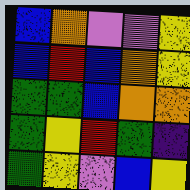[["blue", "orange", "violet", "violet", "yellow"], ["blue", "red", "blue", "orange", "yellow"], ["green", "green", "blue", "orange", "orange"], ["green", "yellow", "red", "green", "indigo"], ["green", "yellow", "violet", "blue", "yellow"]]